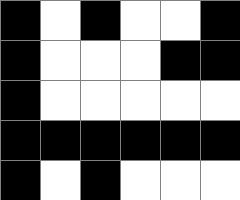[["black", "white", "black", "white", "white", "black"], ["black", "white", "white", "white", "black", "black"], ["black", "white", "white", "white", "white", "white"], ["black", "black", "black", "black", "black", "black"], ["black", "white", "black", "white", "white", "white"]]